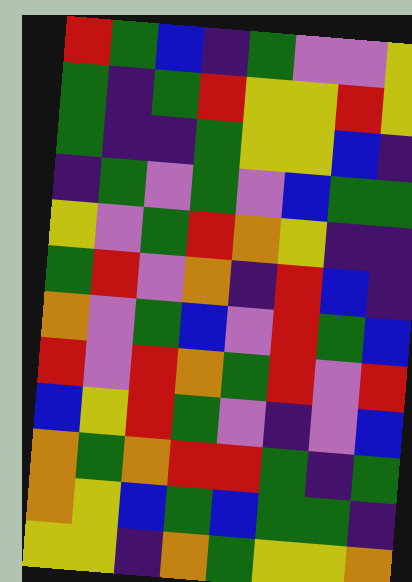[["red", "green", "blue", "indigo", "green", "violet", "violet", "yellow"], ["green", "indigo", "green", "red", "yellow", "yellow", "red", "yellow"], ["green", "indigo", "indigo", "green", "yellow", "yellow", "blue", "indigo"], ["indigo", "green", "violet", "green", "violet", "blue", "green", "green"], ["yellow", "violet", "green", "red", "orange", "yellow", "indigo", "indigo"], ["green", "red", "violet", "orange", "indigo", "red", "blue", "indigo"], ["orange", "violet", "green", "blue", "violet", "red", "green", "blue"], ["red", "violet", "red", "orange", "green", "red", "violet", "red"], ["blue", "yellow", "red", "green", "violet", "indigo", "violet", "blue"], ["orange", "green", "orange", "red", "red", "green", "indigo", "green"], ["orange", "yellow", "blue", "green", "blue", "green", "green", "indigo"], ["yellow", "yellow", "indigo", "orange", "green", "yellow", "yellow", "orange"]]